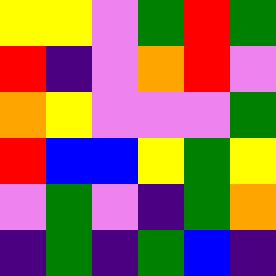[["yellow", "yellow", "violet", "green", "red", "green"], ["red", "indigo", "violet", "orange", "red", "violet"], ["orange", "yellow", "violet", "violet", "violet", "green"], ["red", "blue", "blue", "yellow", "green", "yellow"], ["violet", "green", "violet", "indigo", "green", "orange"], ["indigo", "green", "indigo", "green", "blue", "indigo"]]